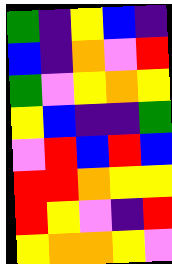[["green", "indigo", "yellow", "blue", "indigo"], ["blue", "indigo", "orange", "violet", "red"], ["green", "violet", "yellow", "orange", "yellow"], ["yellow", "blue", "indigo", "indigo", "green"], ["violet", "red", "blue", "red", "blue"], ["red", "red", "orange", "yellow", "yellow"], ["red", "yellow", "violet", "indigo", "red"], ["yellow", "orange", "orange", "yellow", "violet"]]